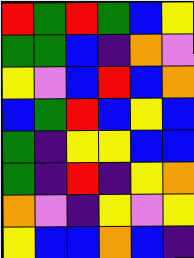[["red", "green", "red", "green", "blue", "yellow"], ["green", "green", "blue", "indigo", "orange", "violet"], ["yellow", "violet", "blue", "red", "blue", "orange"], ["blue", "green", "red", "blue", "yellow", "blue"], ["green", "indigo", "yellow", "yellow", "blue", "blue"], ["green", "indigo", "red", "indigo", "yellow", "orange"], ["orange", "violet", "indigo", "yellow", "violet", "yellow"], ["yellow", "blue", "blue", "orange", "blue", "indigo"]]